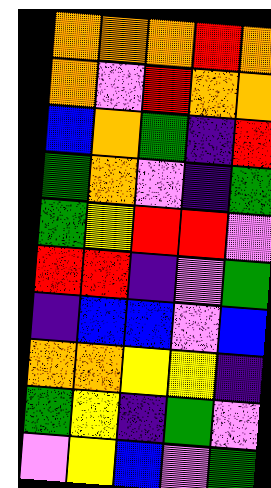[["orange", "orange", "orange", "red", "orange"], ["orange", "violet", "red", "orange", "orange"], ["blue", "orange", "green", "indigo", "red"], ["green", "orange", "violet", "indigo", "green"], ["green", "yellow", "red", "red", "violet"], ["red", "red", "indigo", "violet", "green"], ["indigo", "blue", "blue", "violet", "blue"], ["orange", "orange", "yellow", "yellow", "indigo"], ["green", "yellow", "indigo", "green", "violet"], ["violet", "yellow", "blue", "violet", "green"]]